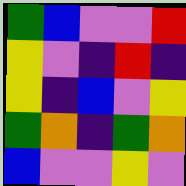[["green", "blue", "violet", "violet", "red"], ["yellow", "violet", "indigo", "red", "indigo"], ["yellow", "indigo", "blue", "violet", "yellow"], ["green", "orange", "indigo", "green", "orange"], ["blue", "violet", "violet", "yellow", "violet"]]